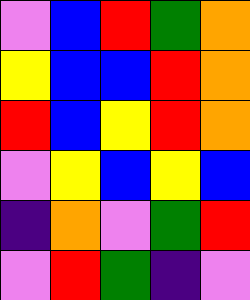[["violet", "blue", "red", "green", "orange"], ["yellow", "blue", "blue", "red", "orange"], ["red", "blue", "yellow", "red", "orange"], ["violet", "yellow", "blue", "yellow", "blue"], ["indigo", "orange", "violet", "green", "red"], ["violet", "red", "green", "indigo", "violet"]]